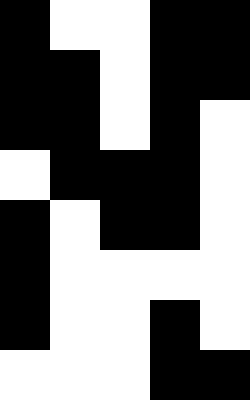[["black", "white", "white", "black", "black"], ["black", "black", "white", "black", "black"], ["black", "black", "white", "black", "white"], ["white", "black", "black", "black", "white"], ["black", "white", "black", "black", "white"], ["black", "white", "white", "white", "white"], ["black", "white", "white", "black", "white"], ["white", "white", "white", "black", "black"]]